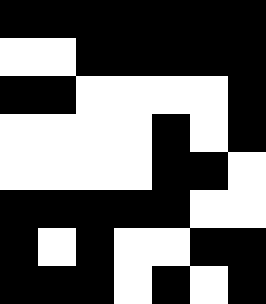[["black", "black", "black", "black", "black", "black", "black"], ["white", "white", "black", "black", "black", "black", "black"], ["black", "black", "white", "white", "white", "white", "black"], ["white", "white", "white", "white", "black", "white", "black"], ["white", "white", "white", "white", "black", "black", "white"], ["black", "black", "black", "black", "black", "white", "white"], ["black", "white", "black", "white", "white", "black", "black"], ["black", "black", "black", "white", "black", "white", "black"]]